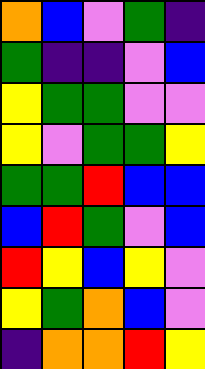[["orange", "blue", "violet", "green", "indigo"], ["green", "indigo", "indigo", "violet", "blue"], ["yellow", "green", "green", "violet", "violet"], ["yellow", "violet", "green", "green", "yellow"], ["green", "green", "red", "blue", "blue"], ["blue", "red", "green", "violet", "blue"], ["red", "yellow", "blue", "yellow", "violet"], ["yellow", "green", "orange", "blue", "violet"], ["indigo", "orange", "orange", "red", "yellow"]]